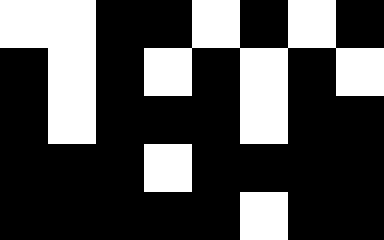[["white", "white", "black", "black", "white", "black", "white", "black"], ["black", "white", "black", "white", "black", "white", "black", "white"], ["black", "white", "black", "black", "black", "white", "black", "black"], ["black", "black", "black", "white", "black", "black", "black", "black"], ["black", "black", "black", "black", "black", "white", "black", "black"]]